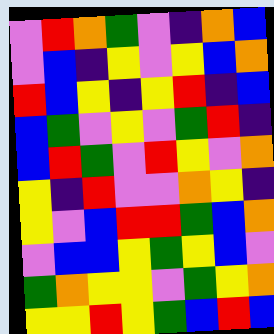[["violet", "red", "orange", "green", "violet", "indigo", "orange", "blue"], ["violet", "blue", "indigo", "yellow", "violet", "yellow", "blue", "orange"], ["red", "blue", "yellow", "indigo", "yellow", "red", "indigo", "blue"], ["blue", "green", "violet", "yellow", "violet", "green", "red", "indigo"], ["blue", "red", "green", "violet", "red", "yellow", "violet", "orange"], ["yellow", "indigo", "red", "violet", "violet", "orange", "yellow", "indigo"], ["yellow", "violet", "blue", "red", "red", "green", "blue", "orange"], ["violet", "blue", "blue", "yellow", "green", "yellow", "blue", "violet"], ["green", "orange", "yellow", "yellow", "violet", "green", "yellow", "orange"], ["yellow", "yellow", "red", "yellow", "green", "blue", "red", "blue"]]